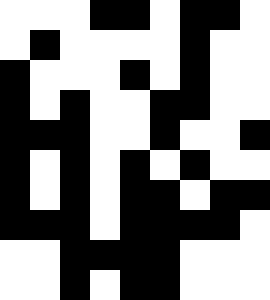[["white", "white", "white", "black", "black", "white", "black", "black", "white"], ["white", "black", "white", "white", "white", "white", "black", "white", "white"], ["black", "white", "white", "white", "black", "white", "black", "white", "white"], ["black", "white", "black", "white", "white", "black", "black", "white", "white"], ["black", "black", "black", "white", "white", "black", "white", "white", "black"], ["black", "white", "black", "white", "black", "white", "black", "white", "white"], ["black", "white", "black", "white", "black", "black", "white", "black", "black"], ["black", "black", "black", "white", "black", "black", "black", "black", "white"], ["white", "white", "black", "black", "black", "black", "white", "white", "white"], ["white", "white", "black", "white", "black", "black", "white", "white", "white"]]